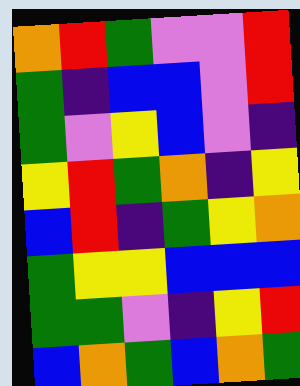[["orange", "red", "green", "violet", "violet", "red"], ["green", "indigo", "blue", "blue", "violet", "red"], ["green", "violet", "yellow", "blue", "violet", "indigo"], ["yellow", "red", "green", "orange", "indigo", "yellow"], ["blue", "red", "indigo", "green", "yellow", "orange"], ["green", "yellow", "yellow", "blue", "blue", "blue"], ["green", "green", "violet", "indigo", "yellow", "red"], ["blue", "orange", "green", "blue", "orange", "green"]]